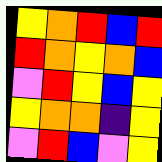[["yellow", "orange", "red", "blue", "red"], ["red", "orange", "yellow", "orange", "blue"], ["violet", "red", "yellow", "blue", "yellow"], ["yellow", "orange", "orange", "indigo", "yellow"], ["violet", "red", "blue", "violet", "yellow"]]